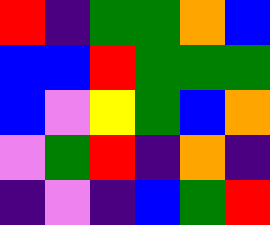[["red", "indigo", "green", "green", "orange", "blue"], ["blue", "blue", "red", "green", "green", "green"], ["blue", "violet", "yellow", "green", "blue", "orange"], ["violet", "green", "red", "indigo", "orange", "indigo"], ["indigo", "violet", "indigo", "blue", "green", "red"]]